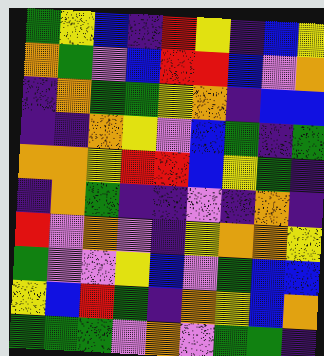[["green", "yellow", "blue", "indigo", "red", "yellow", "indigo", "blue", "yellow"], ["orange", "green", "violet", "blue", "red", "red", "blue", "violet", "orange"], ["indigo", "orange", "green", "green", "yellow", "orange", "indigo", "blue", "blue"], ["indigo", "indigo", "orange", "yellow", "violet", "blue", "green", "indigo", "green"], ["orange", "orange", "yellow", "red", "red", "blue", "yellow", "green", "indigo"], ["indigo", "orange", "green", "indigo", "indigo", "violet", "indigo", "orange", "indigo"], ["red", "violet", "orange", "violet", "indigo", "yellow", "orange", "orange", "yellow"], ["green", "violet", "violet", "yellow", "blue", "violet", "green", "blue", "blue"], ["yellow", "blue", "red", "green", "indigo", "orange", "yellow", "blue", "orange"], ["green", "green", "green", "violet", "orange", "violet", "green", "green", "indigo"]]